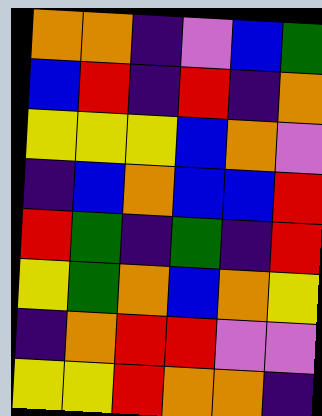[["orange", "orange", "indigo", "violet", "blue", "green"], ["blue", "red", "indigo", "red", "indigo", "orange"], ["yellow", "yellow", "yellow", "blue", "orange", "violet"], ["indigo", "blue", "orange", "blue", "blue", "red"], ["red", "green", "indigo", "green", "indigo", "red"], ["yellow", "green", "orange", "blue", "orange", "yellow"], ["indigo", "orange", "red", "red", "violet", "violet"], ["yellow", "yellow", "red", "orange", "orange", "indigo"]]